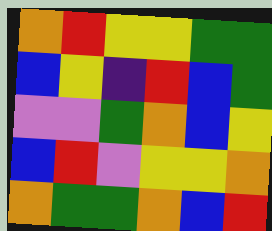[["orange", "red", "yellow", "yellow", "green", "green"], ["blue", "yellow", "indigo", "red", "blue", "green"], ["violet", "violet", "green", "orange", "blue", "yellow"], ["blue", "red", "violet", "yellow", "yellow", "orange"], ["orange", "green", "green", "orange", "blue", "red"]]